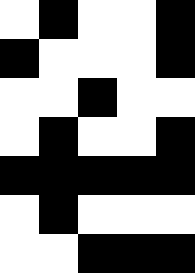[["white", "black", "white", "white", "black"], ["black", "white", "white", "white", "black"], ["white", "white", "black", "white", "white"], ["white", "black", "white", "white", "black"], ["black", "black", "black", "black", "black"], ["white", "black", "white", "white", "white"], ["white", "white", "black", "black", "black"]]